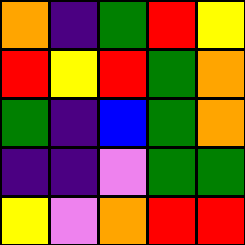[["orange", "indigo", "green", "red", "yellow"], ["red", "yellow", "red", "green", "orange"], ["green", "indigo", "blue", "green", "orange"], ["indigo", "indigo", "violet", "green", "green"], ["yellow", "violet", "orange", "red", "red"]]